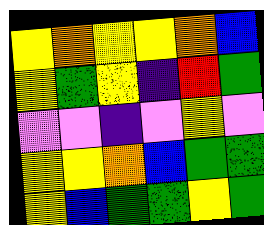[["yellow", "orange", "yellow", "yellow", "orange", "blue"], ["yellow", "green", "yellow", "indigo", "red", "green"], ["violet", "violet", "indigo", "violet", "yellow", "violet"], ["yellow", "yellow", "orange", "blue", "green", "green"], ["yellow", "blue", "green", "green", "yellow", "green"]]